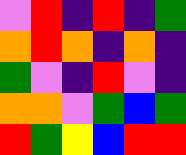[["violet", "red", "indigo", "red", "indigo", "green"], ["orange", "red", "orange", "indigo", "orange", "indigo"], ["green", "violet", "indigo", "red", "violet", "indigo"], ["orange", "orange", "violet", "green", "blue", "green"], ["red", "green", "yellow", "blue", "red", "red"]]